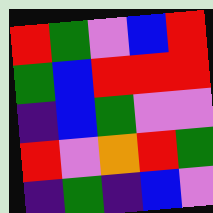[["red", "green", "violet", "blue", "red"], ["green", "blue", "red", "red", "red"], ["indigo", "blue", "green", "violet", "violet"], ["red", "violet", "orange", "red", "green"], ["indigo", "green", "indigo", "blue", "violet"]]